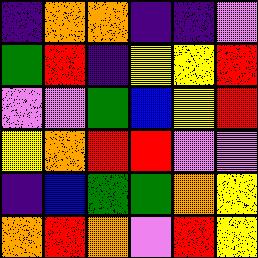[["indigo", "orange", "orange", "indigo", "indigo", "violet"], ["green", "red", "indigo", "yellow", "yellow", "red"], ["violet", "violet", "green", "blue", "yellow", "red"], ["yellow", "orange", "red", "red", "violet", "violet"], ["indigo", "blue", "green", "green", "orange", "yellow"], ["orange", "red", "orange", "violet", "red", "yellow"]]